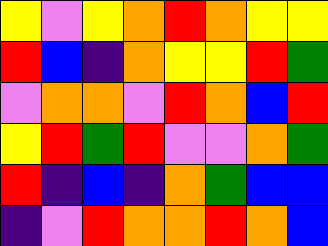[["yellow", "violet", "yellow", "orange", "red", "orange", "yellow", "yellow"], ["red", "blue", "indigo", "orange", "yellow", "yellow", "red", "green"], ["violet", "orange", "orange", "violet", "red", "orange", "blue", "red"], ["yellow", "red", "green", "red", "violet", "violet", "orange", "green"], ["red", "indigo", "blue", "indigo", "orange", "green", "blue", "blue"], ["indigo", "violet", "red", "orange", "orange", "red", "orange", "blue"]]